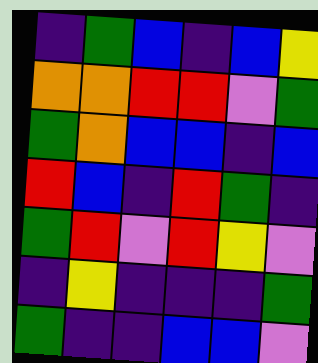[["indigo", "green", "blue", "indigo", "blue", "yellow"], ["orange", "orange", "red", "red", "violet", "green"], ["green", "orange", "blue", "blue", "indigo", "blue"], ["red", "blue", "indigo", "red", "green", "indigo"], ["green", "red", "violet", "red", "yellow", "violet"], ["indigo", "yellow", "indigo", "indigo", "indigo", "green"], ["green", "indigo", "indigo", "blue", "blue", "violet"]]